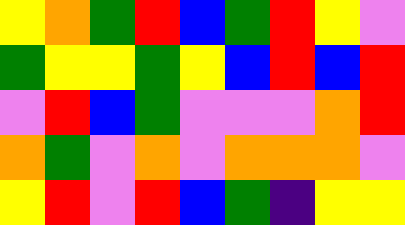[["yellow", "orange", "green", "red", "blue", "green", "red", "yellow", "violet"], ["green", "yellow", "yellow", "green", "yellow", "blue", "red", "blue", "red"], ["violet", "red", "blue", "green", "violet", "violet", "violet", "orange", "red"], ["orange", "green", "violet", "orange", "violet", "orange", "orange", "orange", "violet"], ["yellow", "red", "violet", "red", "blue", "green", "indigo", "yellow", "yellow"]]